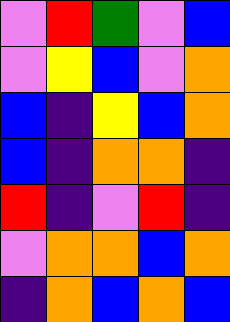[["violet", "red", "green", "violet", "blue"], ["violet", "yellow", "blue", "violet", "orange"], ["blue", "indigo", "yellow", "blue", "orange"], ["blue", "indigo", "orange", "orange", "indigo"], ["red", "indigo", "violet", "red", "indigo"], ["violet", "orange", "orange", "blue", "orange"], ["indigo", "orange", "blue", "orange", "blue"]]